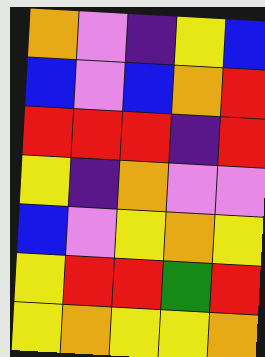[["orange", "violet", "indigo", "yellow", "blue"], ["blue", "violet", "blue", "orange", "red"], ["red", "red", "red", "indigo", "red"], ["yellow", "indigo", "orange", "violet", "violet"], ["blue", "violet", "yellow", "orange", "yellow"], ["yellow", "red", "red", "green", "red"], ["yellow", "orange", "yellow", "yellow", "orange"]]